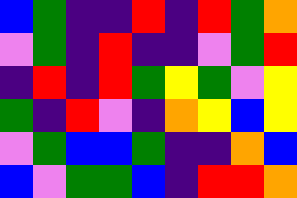[["blue", "green", "indigo", "indigo", "red", "indigo", "red", "green", "orange"], ["violet", "green", "indigo", "red", "indigo", "indigo", "violet", "green", "red"], ["indigo", "red", "indigo", "red", "green", "yellow", "green", "violet", "yellow"], ["green", "indigo", "red", "violet", "indigo", "orange", "yellow", "blue", "yellow"], ["violet", "green", "blue", "blue", "green", "indigo", "indigo", "orange", "blue"], ["blue", "violet", "green", "green", "blue", "indigo", "red", "red", "orange"]]